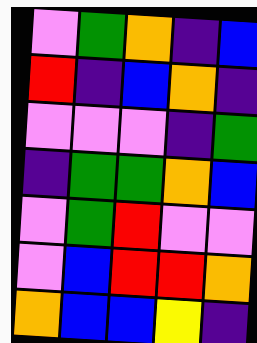[["violet", "green", "orange", "indigo", "blue"], ["red", "indigo", "blue", "orange", "indigo"], ["violet", "violet", "violet", "indigo", "green"], ["indigo", "green", "green", "orange", "blue"], ["violet", "green", "red", "violet", "violet"], ["violet", "blue", "red", "red", "orange"], ["orange", "blue", "blue", "yellow", "indigo"]]